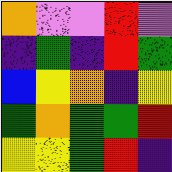[["orange", "violet", "violet", "red", "violet"], ["indigo", "green", "indigo", "red", "green"], ["blue", "yellow", "orange", "indigo", "yellow"], ["green", "orange", "green", "green", "red"], ["yellow", "yellow", "green", "red", "indigo"]]